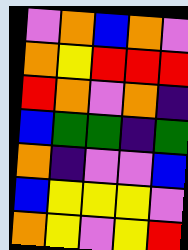[["violet", "orange", "blue", "orange", "violet"], ["orange", "yellow", "red", "red", "red"], ["red", "orange", "violet", "orange", "indigo"], ["blue", "green", "green", "indigo", "green"], ["orange", "indigo", "violet", "violet", "blue"], ["blue", "yellow", "yellow", "yellow", "violet"], ["orange", "yellow", "violet", "yellow", "red"]]